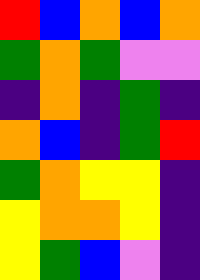[["red", "blue", "orange", "blue", "orange"], ["green", "orange", "green", "violet", "violet"], ["indigo", "orange", "indigo", "green", "indigo"], ["orange", "blue", "indigo", "green", "red"], ["green", "orange", "yellow", "yellow", "indigo"], ["yellow", "orange", "orange", "yellow", "indigo"], ["yellow", "green", "blue", "violet", "indigo"]]